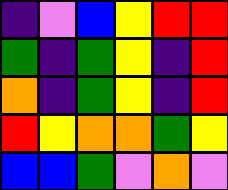[["indigo", "violet", "blue", "yellow", "red", "red"], ["green", "indigo", "green", "yellow", "indigo", "red"], ["orange", "indigo", "green", "yellow", "indigo", "red"], ["red", "yellow", "orange", "orange", "green", "yellow"], ["blue", "blue", "green", "violet", "orange", "violet"]]